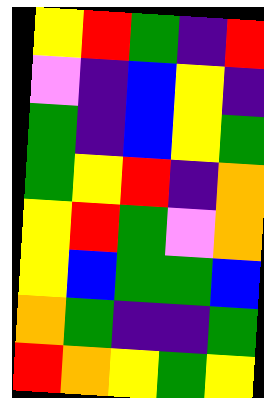[["yellow", "red", "green", "indigo", "red"], ["violet", "indigo", "blue", "yellow", "indigo"], ["green", "indigo", "blue", "yellow", "green"], ["green", "yellow", "red", "indigo", "orange"], ["yellow", "red", "green", "violet", "orange"], ["yellow", "blue", "green", "green", "blue"], ["orange", "green", "indigo", "indigo", "green"], ["red", "orange", "yellow", "green", "yellow"]]